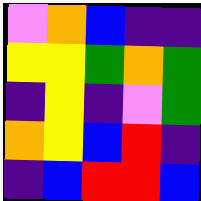[["violet", "orange", "blue", "indigo", "indigo"], ["yellow", "yellow", "green", "orange", "green"], ["indigo", "yellow", "indigo", "violet", "green"], ["orange", "yellow", "blue", "red", "indigo"], ["indigo", "blue", "red", "red", "blue"]]